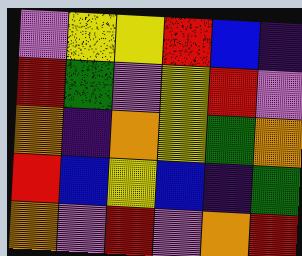[["violet", "yellow", "yellow", "red", "blue", "indigo"], ["red", "green", "violet", "yellow", "red", "violet"], ["orange", "indigo", "orange", "yellow", "green", "orange"], ["red", "blue", "yellow", "blue", "indigo", "green"], ["orange", "violet", "red", "violet", "orange", "red"]]